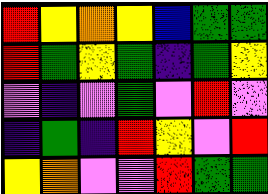[["red", "yellow", "orange", "yellow", "blue", "green", "green"], ["red", "green", "yellow", "green", "indigo", "green", "yellow"], ["violet", "indigo", "violet", "green", "violet", "red", "violet"], ["indigo", "green", "indigo", "red", "yellow", "violet", "red"], ["yellow", "orange", "violet", "violet", "red", "green", "green"]]